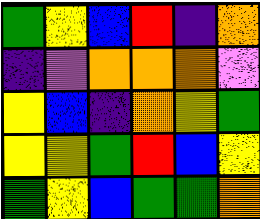[["green", "yellow", "blue", "red", "indigo", "orange"], ["indigo", "violet", "orange", "orange", "orange", "violet"], ["yellow", "blue", "indigo", "orange", "yellow", "green"], ["yellow", "yellow", "green", "red", "blue", "yellow"], ["green", "yellow", "blue", "green", "green", "orange"]]